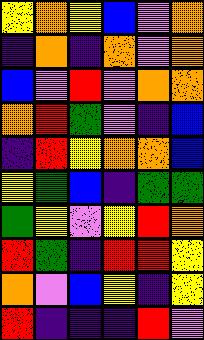[["yellow", "orange", "yellow", "blue", "violet", "orange"], ["indigo", "orange", "indigo", "orange", "violet", "orange"], ["blue", "violet", "red", "violet", "orange", "orange"], ["orange", "red", "green", "violet", "indigo", "blue"], ["indigo", "red", "yellow", "orange", "orange", "blue"], ["yellow", "green", "blue", "indigo", "green", "green"], ["green", "yellow", "violet", "yellow", "red", "orange"], ["red", "green", "indigo", "red", "red", "yellow"], ["orange", "violet", "blue", "yellow", "indigo", "yellow"], ["red", "indigo", "indigo", "indigo", "red", "violet"]]